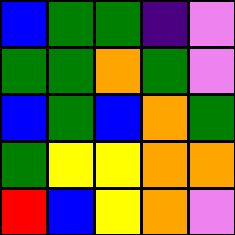[["blue", "green", "green", "indigo", "violet"], ["green", "green", "orange", "green", "violet"], ["blue", "green", "blue", "orange", "green"], ["green", "yellow", "yellow", "orange", "orange"], ["red", "blue", "yellow", "orange", "violet"]]